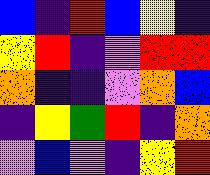[["blue", "indigo", "red", "blue", "yellow", "indigo"], ["yellow", "red", "indigo", "violet", "red", "red"], ["orange", "indigo", "indigo", "violet", "orange", "blue"], ["indigo", "yellow", "green", "red", "indigo", "orange"], ["violet", "blue", "violet", "indigo", "yellow", "red"]]